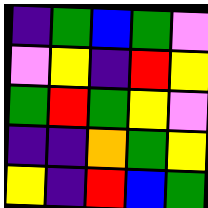[["indigo", "green", "blue", "green", "violet"], ["violet", "yellow", "indigo", "red", "yellow"], ["green", "red", "green", "yellow", "violet"], ["indigo", "indigo", "orange", "green", "yellow"], ["yellow", "indigo", "red", "blue", "green"]]